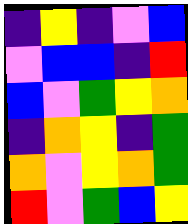[["indigo", "yellow", "indigo", "violet", "blue"], ["violet", "blue", "blue", "indigo", "red"], ["blue", "violet", "green", "yellow", "orange"], ["indigo", "orange", "yellow", "indigo", "green"], ["orange", "violet", "yellow", "orange", "green"], ["red", "violet", "green", "blue", "yellow"]]